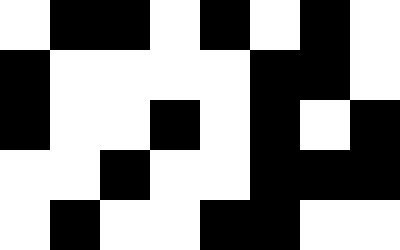[["white", "black", "black", "white", "black", "white", "black", "white"], ["black", "white", "white", "white", "white", "black", "black", "white"], ["black", "white", "white", "black", "white", "black", "white", "black"], ["white", "white", "black", "white", "white", "black", "black", "black"], ["white", "black", "white", "white", "black", "black", "white", "white"]]